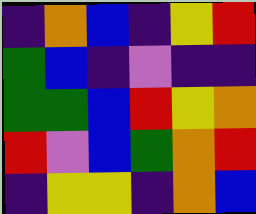[["indigo", "orange", "blue", "indigo", "yellow", "red"], ["green", "blue", "indigo", "violet", "indigo", "indigo"], ["green", "green", "blue", "red", "yellow", "orange"], ["red", "violet", "blue", "green", "orange", "red"], ["indigo", "yellow", "yellow", "indigo", "orange", "blue"]]